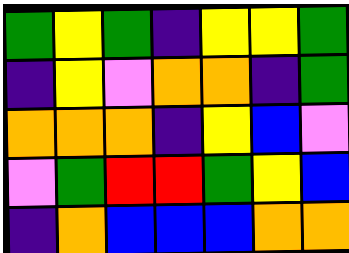[["green", "yellow", "green", "indigo", "yellow", "yellow", "green"], ["indigo", "yellow", "violet", "orange", "orange", "indigo", "green"], ["orange", "orange", "orange", "indigo", "yellow", "blue", "violet"], ["violet", "green", "red", "red", "green", "yellow", "blue"], ["indigo", "orange", "blue", "blue", "blue", "orange", "orange"]]